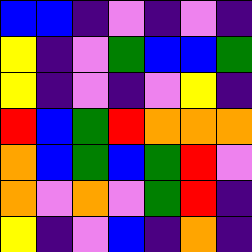[["blue", "blue", "indigo", "violet", "indigo", "violet", "indigo"], ["yellow", "indigo", "violet", "green", "blue", "blue", "green"], ["yellow", "indigo", "violet", "indigo", "violet", "yellow", "indigo"], ["red", "blue", "green", "red", "orange", "orange", "orange"], ["orange", "blue", "green", "blue", "green", "red", "violet"], ["orange", "violet", "orange", "violet", "green", "red", "indigo"], ["yellow", "indigo", "violet", "blue", "indigo", "orange", "indigo"]]